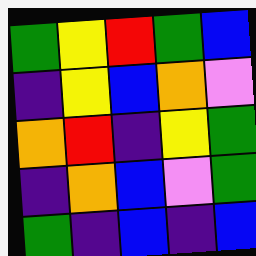[["green", "yellow", "red", "green", "blue"], ["indigo", "yellow", "blue", "orange", "violet"], ["orange", "red", "indigo", "yellow", "green"], ["indigo", "orange", "blue", "violet", "green"], ["green", "indigo", "blue", "indigo", "blue"]]